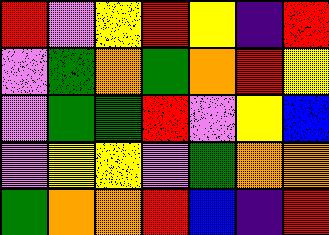[["red", "violet", "yellow", "red", "yellow", "indigo", "red"], ["violet", "green", "orange", "green", "orange", "red", "yellow"], ["violet", "green", "green", "red", "violet", "yellow", "blue"], ["violet", "yellow", "yellow", "violet", "green", "orange", "orange"], ["green", "orange", "orange", "red", "blue", "indigo", "red"]]